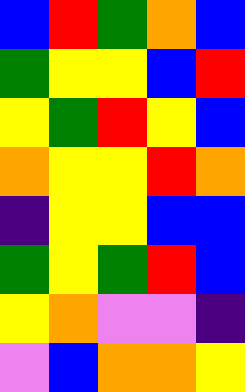[["blue", "red", "green", "orange", "blue"], ["green", "yellow", "yellow", "blue", "red"], ["yellow", "green", "red", "yellow", "blue"], ["orange", "yellow", "yellow", "red", "orange"], ["indigo", "yellow", "yellow", "blue", "blue"], ["green", "yellow", "green", "red", "blue"], ["yellow", "orange", "violet", "violet", "indigo"], ["violet", "blue", "orange", "orange", "yellow"]]